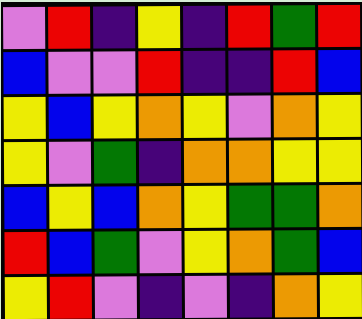[["violet", "red", "indigo", "yellow", "indigo", "red", "green", "red"], ["blue", "violet", "violet", "red", "indigo", "indigo", "red", "blue"], ["yellow", "blue", "yellow", "orange", "yellow", "violet", "orange", "yellow"], ["yellow", "violet", "green", "indigo", "orange", "orange", "yellow", "yellow"], ["blue", "yellow", "blue", "orange", "yellow", "green", "green", "orange"], ["red", "blue", "green", "violet", "yellow", "orange", "green", "blue"], ["yellow", "red", "violet", "indigo", "violet", "indigo", "orange", "yellow"]]